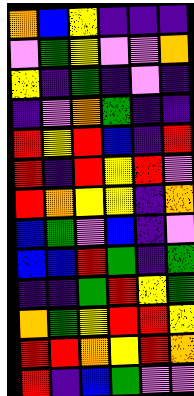[["orange", "blue", "yellow", "indigo", "indigo", "indigo"], ["violet", "green", "yellow", "violet", "violet", "orange"], ["yellow", "indigo", "green", "indigo", "violet", "indigo"], ["indigo", "violet", "orange", "green", "indigo", "indigo"], ["red", "yellow", "red", "blue", "indigo", "red"], ["red", "indigo", "red", "yellow", "red", "violet"], ["red", "orange", "yellow", "yellow", "indigo", "orange"], ["blue", "green", "violet", "blue", "indigo", "violet"], ["blue", "blue", "red", "green", "indigo", "green"], ["indigo", "indigo", "green", "red", "yellow", "green"], ["orange", "green", "yellow", "red", "red", "yellow"], ["red", "red", "orange", "yellow", "red", "orange"], ["red", "indigo", "blue", "green", "violet", "violet"]]